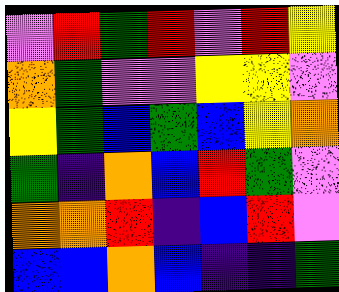[["violet", "red", "green", "red", "violet", "red", "yellow"], ["orange", "green", "violet", "violet", "yellow", "yellow", "violet"], ["yellow", "green", "blue", "green", "blue", "yellow", "orange"], ["green", "indigo", "orange", "blue", "red", "green", "violet"], ["orange", "orange", "red", "indigo", "blue", "red", "violet"], ["blue", "blue", "orange", "blue", "indigo", "indigo", "green"]]